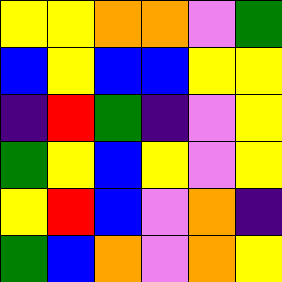[["yellow", "yellow", "orange", "orange", "violet", "green"], ["blue", "yellow", "blue", "blue", "yellow", "yellow"], ["indigo", "red", "green", "indigo", "violet", "yellow"], ["green", "yellow", "blue", "yellow", "violet", "yellow"], ["yellow", "red", "blue", "violet", "orange", "indigo"], ["green", "blue", "orange", "violet", "orange", "yellow"]]